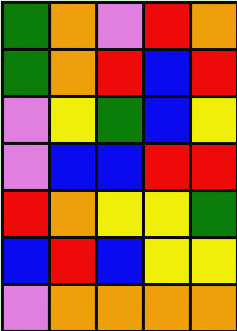[["green", "orange", "violet", "red", "orange"], ["green", "orange", "red", "blue", "red"], ["violet", "yellow", "green", "blue", "yellow"], ["violet", "blue", "blue", "red", "red"], ["red", "orange", "yellow", "yellow", "green"], ["blue", "red", "blue", "yellow", "yellow"], ["violet", "orange", "orange", "orange", "orange"]]